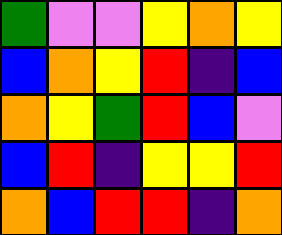[["green", "violet", "violet", "yellow", "orange", "yellow"], ["blue", "orange", "yellow", "red", "indigo", "blue"], ["orange", "yellow", "green", "red", "blue", "violet"], ["blue", "red", "indigo", "yellow", "yellow", "red"], ["orange", "blue", "red", "red", "indigo", "orange"]]